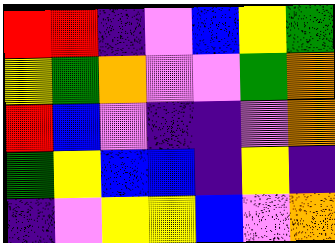[["red", "red", "indigo", "violet", "blue", "yellow", "green"], ["yellow", "green", "orange", "violet", "violet", "green", "orange"], ["red", "blue", "violet", "indigo", "indigo", "violet", "orange"], ["green", "yellow", "blue", "blue", "indigo", "yellow", "indigo"], ["indigo", "violet", "yellow", "yellow", "blue", "violet", "orange"]]